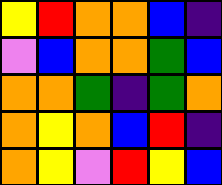[["yellow", "red", "orange", "orange", "blue", "indigo"], ["violet", "blue", "orange", "orange", "green", "blue"], ["orange", "orange", "green", "indigo", "green", "orange"], ["orange", "yellow", "orange", "blue", "red", "indigo"], ["orange", "yellow", "violet", "red", "yellow", "blue"]]